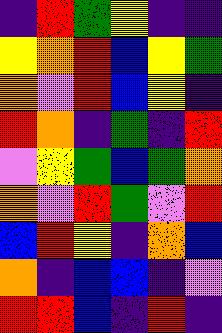[["indigo", "red", "green", "yellow", "indigo", "indigo"], ["yellow", "orange", "red", "blue", "yellow", "green"], ["orange", "violet", "red", "blue", "yellow", "indigo"], ["red", "orange", "indigo", "green", "indigo", "red"], ["violet", "yellow", "green", "blue", "green", "orange"], ["orange", "violet", "red", "green", "violet", "red"], ["blue", "red", "yellow", "indigo", "orange", "blue"], ["orange", "indigo", "blue", "blue", "indigo", "violet"], ["red", "red", "blue", "indigo", "red", "indigo"]]